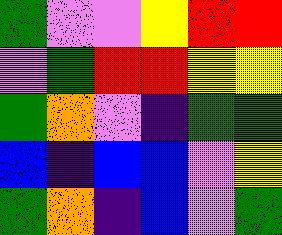[["green", "violet", "violet", "yellow", "red", "red"], ["violet", "green", "red", "red", "yellow", "yellow"], ["green", "orange", "violet", "indigo", "green", "green"], ["blue", "indigo", "blue", "blue", "violet", "yellow"], ["green", "orange", "indigo", "blue", "violet", "green"]]